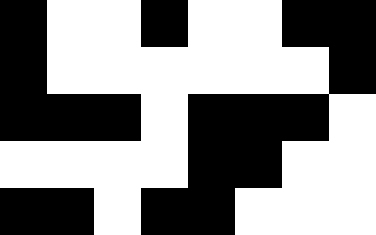[["black", "white", "white", "black", "white", "white", "black", "black"], ["black", "white", "white", "white", "white", "white", "white", "black"], ["black", "black", "black", "white", "black", "black", "black", "white"], ["white", "white", "white", "white", "black", "black", "white", "white"], ["black", "black", "white", "black", "black", "white", "white", "white"]]